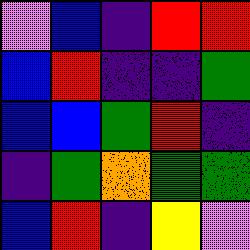[["violet", "blue", "indigo", "red", "red"], ["blue", "red", "indigo", "indigo", "green"], ["blue", "blue", "green", "red", "indigo"], ["indigo", "green", "orange", "green", "green"], ["blue", "red", "indigo", "yellow", "violet"]]